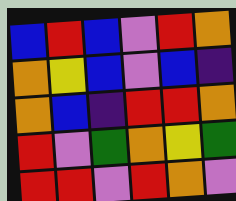[["blue", "red", "blue", "violet", "red", "orange"], ["orange", "yellow", "blue", "violet", "blue", "indigo"], ["orange", "blue", "indigo", "red", "red", "orange"], ["red", "violet", "green", "orange", "yellow", "green"], ["red", "red", "violet", "red", "orange", "violet"]]